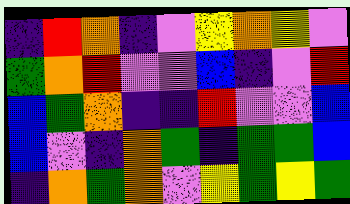[["indigo", "red", "orange", "indigo", "violet", "yellow", "orange", "yellow", "violet"], ["green", "orange", "red", "violet", "violet", "blue", "indigo", "violet", "red"], ["blue", "green", "orange", "indigo", "indigo", "red", "violet", "violet", "blue"], ["blue", "violet", "indigo", "orange", "green", "indigo", "green", "green", "blue"], ["indigo", "orange", "green", "orange", "violet", "yellow", "green", "yellow", "green"]]